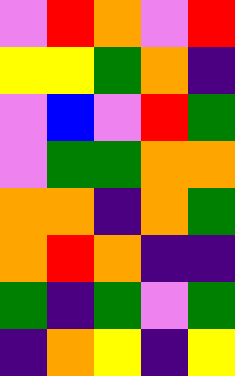[["violet", "red", "orange", "violet", "red"], ["yellow", "yellow", "green", "orange", "indigo"], ["violet", "blue", "violet", "red", "green"], ["violet", "green", "green", "orange", "orange"], ["orange", "orange", "indigo", "orange", "green"], ["orange", "red", "orange", "indigo", "indigo"], ["green", "indigo", "green", "violet", "green"], ["indigo", "orange", "yellow", "indigo", "yellow"]]